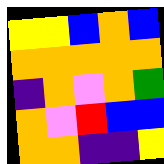[["yellow", "yellow", "blue", "orange", "blue"], ["orange", "orange", "orange", "orange", "orange"], ["indigo", "orange", "violet", "orange", "green"], ["orange", "violet", "red", "blue", "blue"], ["orange", "orange", "indigo", "indigo", "yellow"]]